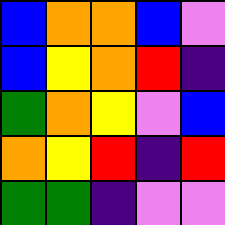[["blue", "orange", "orange", "blue", "violet"], ["blue", "yellow", "orange", "red", "indigo"], ["green", "orange", "yellow", "violet", "blue"], ["orange", "yellow", "red", "indigo", "red"], ["green", "green", "indigo", "violet", "violet"]]